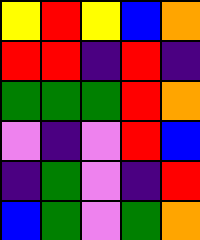[["yellow", "red", "yellow", "blue", "orange"], ["red", "red", "indigo", "red", "indigo"], ["green", "green", "green", "red", "orange"], ["violet", "indigo", "violet", "red", "blue"], ["indigo", "green", "violet", "indigo", "red"], ["blue", "green", "violet", "green", "orange"]]